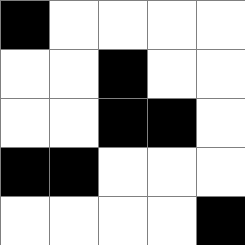[["black", "white", "white", "white", "white"], ["white", "white", "black", "white", "white"], ["white", "white", "black", "black", "white"], ["black", "black", "white", "white", "white"], ["white", "white", "white", "white", "black"]]